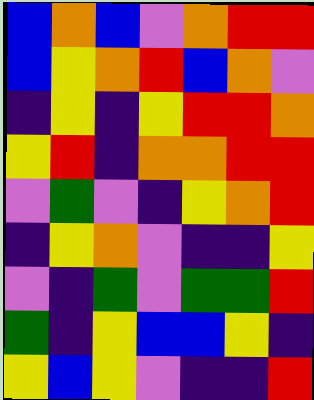[["blue", "orange", "blue", "violet", "orange", "red", "red"], ["blue", "yellow", "orange", "red", "blue", "orange", "violet"], ["indigo", "yellow", "indigo", "yellow", "red", "red", "orange"], ["yellow", "red", "indigo", "orange", "orange", "red", "red"], ["violet", "green", "violet", "indigo", "yellow", "orange", "red"], ["indigo", "yellow", "orange", "violet", "indigo", "indigo", "yellow"], ["violet", "indigo", "green", "violet", "green", "green", "red"], ["green", "indigo", "yellow", "blue", "blue", "yellow", "indigo"], ["yellow", "blue", "yellow", "violet", "indigo", "indigo", "red"]]